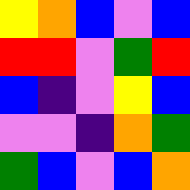[["yellow", "orange", "blue", "violet", "blue"], ["red", "red", "violet", "green", "red"], ["blue", "indigo", "violet", "yellow", "blue"], ["violet", "violet", "indigo", "orange", "green"], ["green", "blue", "violet", "blue", "orange"]]